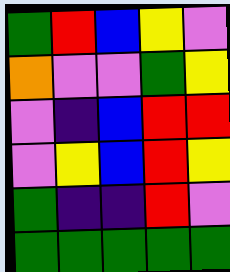[["green", "red", "blue", "yellow", "violet"], ["orange", "violet", "violet", "green", "yellow"], ["violet", "indigo", "blue", "red", "red"], ["violet", "yellow", "blue", "red", "yellow"], ["green", "indigo", "indigo", "red", "violet"], ["green", "green", "green", "green", "green"]]